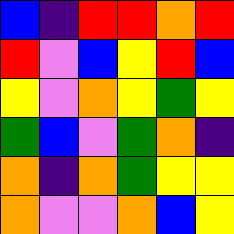[["blue", "indigo", "red", "red", "orange", "red"], ["red", "violet", "blue", "yellow", "red", "blue"], ["yellow", "violet", "orange", "yellow", "green", "yellow"], ["green", "blue", "violet", "green", "orange", "indigo"], ["orange", "indigo", "orange", "green", "yellow", "yellow"], ["orange", "violet", "violet", "orange", "blue", "yellow"]]